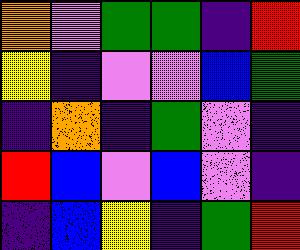[["orange", "violet", "green", "green", "indigo", "red"], ["yellow", "indigo", "violet", "violet", "blue", "green"], ["indigo", "orange", "indigo", "green", "violet", "indigo"], ["red", "blue", "violet", "blue", "violet", "indigo"], ["indigo", "blue", "yellow", "indigo", "green", "red"]]